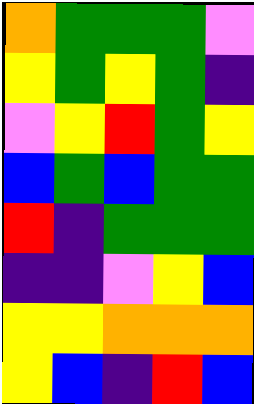[["orange", "green", "green", "green", "violet"], ["yellow", "green", "yellow", "green", "indigo"], ["violet", "yellow", "red", "green", "yellow"], ["blue", "green", "blue", "green", "green"], ["red", "indigo", "green", "green", "green"], ["indigo", "indigo", "violet", "yellow", "blue"], ["yellow", "yellow", "orange", "orange", "orange"], ["yellow", "blue", "indigo", "red", "blue"]]